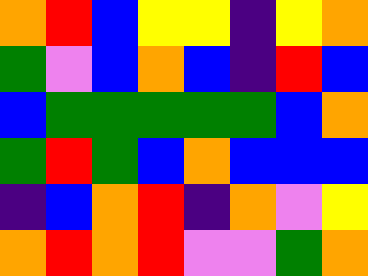[["orange", "red", "blue", "yellow", "yellow", "indigo", "yellow", "orange"], ["green", "violet", "blue", "orange", "blue", "indigo", "red", "blue"], ["blue", "green", "green", "green", "green", "green", "blue", "orange"], ["green", "red", "green", "blue", "orange", "blue", "blue", "blue"], ["indigo", "blue", "orange", "red", "indigo", "orange", "violet", "yellow"], ["orange", "red", "orange", "red", "violet", "violet", "green", "orange"]]